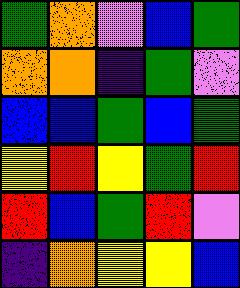[["green", "orange", "violet", "blue", "green"], ["orange", "orange", "indigo", "green", "violet"], ["blue", "blue", "green", "blue", "green"], ["yellow", "red", "yellow", "green", "red"], ["red", "blue", "green", "red", "violet"], ["indigo", "orange", "yellow", "yellow", "blue"]]